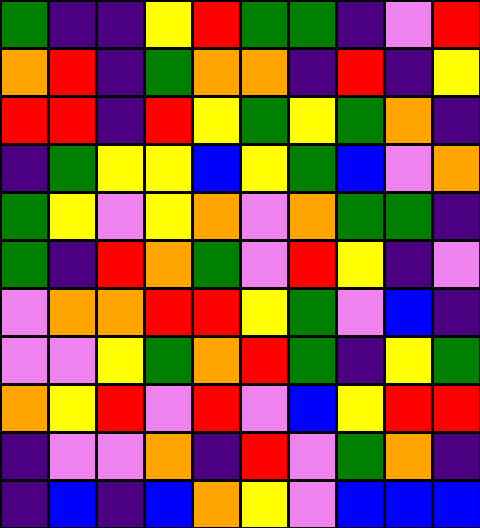[["green", "indigo", "indigo", "yellow", "red", "green", "green", "indigo", "violet", "red"], ["orange", "red", "indigo", "green", "orange", "orange", "indigo", "red", "indigo", "yellow"], ["red", "red", "indigo", "red", "yellow", "green", "yellow", "green", "orange", "indigo"], ["indigo", "green", "yellow", "yellow", "blue", "yellow", "green", "blue", "violet", "orange"], ["green", "yellow", "violet", "yellow", "orange", "violet", "orange", "green", "green", "indigo"], ["green", "indigo", "red", "orange", "green", "violet", "red", "yellow", "indigo", "violet"], ["violet", "orange", "orange", "red", "red", "yellow", "green", "violet", "blue", "indigo"], ["violet", "violet", "yellow", "green", "orange", "red", "green", "indigo", "yellow", "green"], ["orange", "yellow", "red", "violet", "red", "violet", "blue", "yellow", "red", "red"], ["indigo", "violet", "violet", "orange", "indigo", "red", "violet", "green", "orange", "indigo"], ["indigo", "blue", "indigo", "blue", "orange", "yellow", "violet", "blue", "blue", "blue"]]